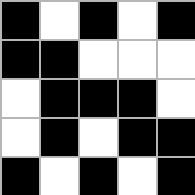[["black", "white", "black", "white", "black"], ["black", "black", "white", "white", "white"], ["white", "black", "black", "black", "white"], ["white", "black", "white", "black", "black"], ["black", "white", "black", "white", "black"]]